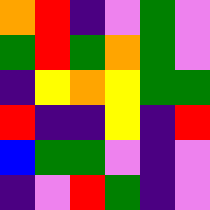[["orange", "red", "indigo", "violet", "green", "violet"], ["green", "red", "green", "orange", "green", "violet"], ["indigo", "yellow", "orange", "yellow", "green", "green"], ["red", "indigo", "indigo", "yellow", "indigo", "red"], ["blue", "green", "green", "violet", "indigo", "violet"], ["indigo", "violet", "red", "green", "indigo", "violet"]]